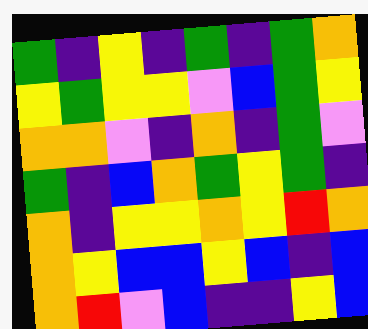[["green", "indigo", "yellow", "indigo", "green", "indigo", "green", "orange"], ["yellow", "green", "yellow", "yellow", "violet", "blue", "green", "yellow"], ["orange", "orange", "violet", "indigo", "orange", "indigo", "green", "violet"], ["green", "indigo", "blue", "orange", "green", "yellow", "green", "indigo"], ["orange", "indigo", "yellow", "yellow", "orange", "yellow", "red", "orange"], ["orange", "yellow", "blue", "blue", "yellow", "blue", "indigo", "blue"], ["orange", "red", "violet", "blue", "indigo", "indigo", "yellow", "blue"]]